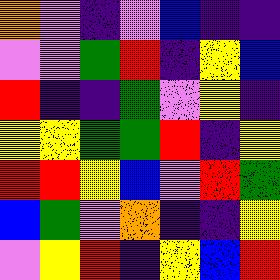[["orange", "violet", "indigo", "violet", "blue", "indigo", "indigo"], ["violet", "violet", "green", "red", "indigo", "yellow", "blue"], ["red", "indigo", "indigo", "green", "violet", "yellow", "indigo"], ["yellow", "yellow", "green", "green", "red", "indigo", "yellow"], ["red", "red", "yellow", "blue", "violet", "red", "green"], ["blue", "green", "violet", "orange", "indigo", "indigo", "yellow"], ["violet", "yellow", "red", "indigo", "yellow", "blue", "red"]]